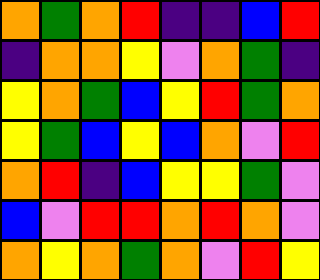[["orange", "green", "orange", "red", "indigo", "indigo", "blue", "red"], ["indigo", "orange", "orange", "yellow", "violet", "orange", "green", "indigo"], ["yellow", "orange", "green", "blue", "yellow", "red", "green", "orange"], ["yellow", "green", "blue", "yellow", "blue", "orange", "violet", "red"], ["orange", "red", "indigo", "blue", "yellow", "yellow", "green", "violet"], ["blue", "violet", "red", "red", "orange", "red", "orange", "violet"], ["orange", "yellow", "orange", "green", "orange", "violet", "red", "yellow"]]